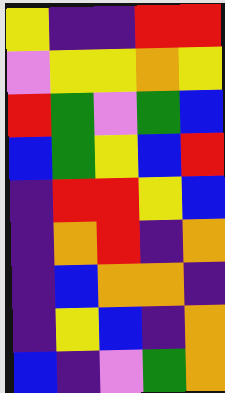[["yellow", "indigo", "indigo", "red", "red"], ["violet", "yellow", "yellow", "orange", "yellow"], ["red", "green", "violet", "green", "blue"], ["blue", "green", "yellow", "blue", "red"], ["indigo", "red", "red", "yellow", "blue"], ["indigo", "orange", "red", "indigo", "orange"], ["indigo", "blue", "orange", "orange", "indigo"], ["indigo", "yellow", "blue", "indigo", "orange"], ["blue", "indigo", "violet", "green", "orange"]]